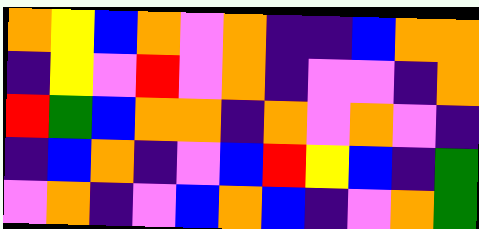[["orange", "yellow", "blue", "orange", "violet", "orange", "indigo", "indigo", "blue", "orange", "orange"], ["indigo", "yellow", "violet", "red", "violet", "orange", "indigo", "violet", "violet", "indigo", "orange"], ["red", "green", "blue", "orange", "orange", "indigo", "orange", "violet", "orange", "violet", "indigo"], ["indigo", "blue", "orange", "indigo", "violet", "blue", "red", "yellow", "blue", "indigo", "green"], ["violet", "orange", "indigo", "violet", "blue", "orange", "blue", "indigo", "violet", "orange", "green"]]